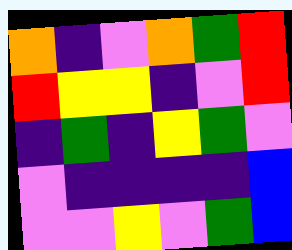[["orange", "indigo", "violet", "orange", "green", "red"], ["red", "yellow", "yellow", "indigo", "violet", "red"], ["indigo", "green", "indigo", "yellow", "green", "violet"], ["violet", "indigo", "indigo", "indigo", "indigo", "blue"], ["violet", "violet", "yellow", "violet", "green", "blue"]]